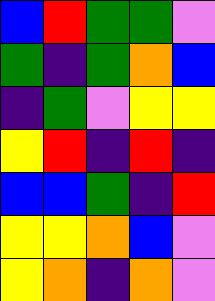[["blue", "red", "green", "green", "violet"], ["green", "indigo", "green", "orange", "blue"], ["indigo", "green", "violet", "yellow", "yellow"], ["yellow", "red", "indigo", "red", "indigo"], ["blue", "blue", "green", "indigo", "red"], ["yellow", "yellow", "orange", "blue", "violet"], ["yellow", "orange", "indigo", "orange", "violet"]]